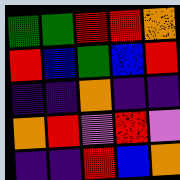[["green", "green", "red", "red", "orange"], ["red", "blue", "green", "blue", "red"], ["indigo", "indigo", "orange", "indigo", "indigo"], ["orange", "red", "violet", "red", "violet"], ["indigo", "indigo", "red", "blue", "orange"]]